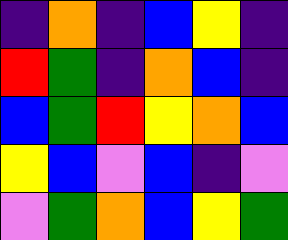[["indigo", "orange", "indigo", "blue", "yellow", "indigo"], ["red", "green", "indigo", "orange", "blue", "indigo"], ["blue", "green", "red", "yellow", "orange", "blue"], ["yellow", "blue", "violet", "blue", "indigo", "violet"], ["violet", "green", "orange", "blue", "yellow", "green"]]